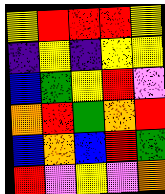[["yellow", "red", "red", "red", "yellow"], ["indigo", "yellow", "indigo", "yellow", "yellow"], ["blue", "green", "yellow", "red", "violet"], ["orange", "red", "green", "orange", "red"], ["blue", "orange", "blue", "red", "green"], ["red", "violet", "yellow", "violet", "orange"]]